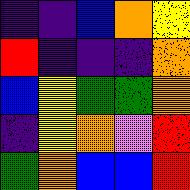[["indigo", "indigo", "blue", "orange", "yellow"], ["red", "indigo", "indigo", "indigo", "orange"], ["blue", "yellow", "green", "green", "orange"], ["indigo", "yellow", "orange", "violet", "red"], ["green", "orange", "blue", "blue", "red"]]